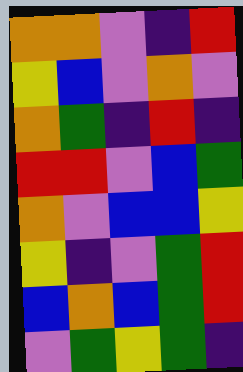[["orange", "orange", "violet", "indigo", "red"], ["yellow", "blue", "violet", "orange", "violet"], ["orange", "green", "indigo", "red", "indigo"], ["red", "red", "violet", "blue", "green"], ["orange", "violet", "blue", "blue", "yellow"], ["yellow", "indigo", "violet", "green", "red"], ["blue", "orange", "blue", "green", "red"], ["violet", "green", "yellow", "green", "indigo"]]